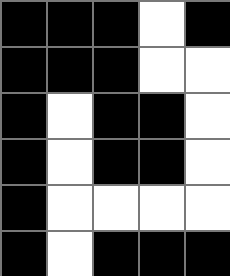[["black", "black", "black", "white", "black"], ["black", "black", "black", "white", "white"], ["black", "white", "black", "black", "white"], ["black", "white", "black", "black", "white"], ["black", "white", "white", "white", "white"], ["black", "white", "black", "black", "black"]]